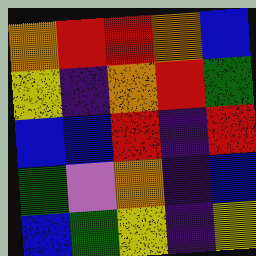[["orange", "red", "red", "orange", "blue"], ["yellow", "indigo", "orange", "red", "green"], ["blue", "blue", "red", "indigo", "red"], ["green", "violet", "orange", "indigo", "blue"], ["blue", "green", "yellow", "indigo", "yellow"]]